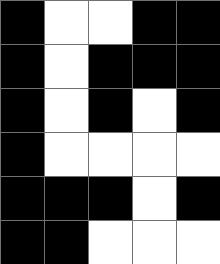[["black", "white", "white", "black", "black"], ["black", "white", "black", "black", "black"], ["black", "white", "black", "white", "black"], ["black", "white", "white", "white", "white"], ["black", "black", "black", "white", "black"], ["black", "black", "white", "white", "white"]]